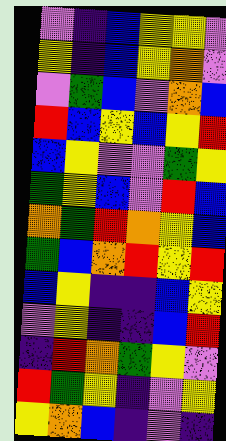[["violet", "indigo", "blue", "yellow", "yellow", "violet"], ["yellow", "indigo", "blue", "yellow", "orange", "violet"], ["violet", "green", "blue", "violet", "orange", "blue"], ["red", "blue", "yellow", "blue", "yellow", "red"], ["blue", "yellow", "violet", "violet", "green", "yellow"], ["green", "yellow", "blue", "violet", "red", "blue"], ["orange", "green", "red", "orange", "yellow", "blue"], ["green", "blue", "orange", "red", "yellow", "red"], ["blue", "yellow", "indigo", "indigo", "blue", "yellow"], ["violet", "yellow", "indigo", "indigo", "blue", "red"], ["indigo", "red", "orange", "green", "yellow", "violet"], ["red", "green", "yellow", "indigo", "violet", "yellow"], ["yellow", "orange", "blue", "indigo", "violet", "indigo"]]